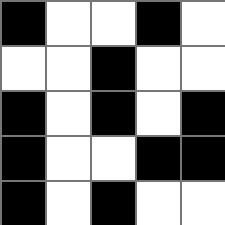[["black", "white", "white", "black", "white"], ["white", "white", "black", "white", "white"], ["black", "white", "black", "white", "black"], ["black", "white", "white", "black", "black"], ["black", "white", "black", "white", "white"]]